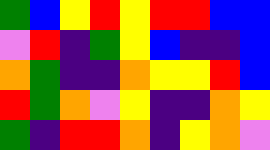[["green", "blue", "yellow", "red", "yellow", "red", "red", "blue", "blue"], ["violet", "red", "indigo", "green", "yellow", "blue", "indigo", "indigo", "blue"], ["orange", "green", "indigo", "indigo", "orange", "yellow", "yellow", "red", "blue"], ["red", "green", "orange", "violet", "yellow", "indigo", "indigo", "orange", "yellow"], ["green", "indigo", "red", "red", "orange", "indigo", "yellow", "orange", "violet"]]